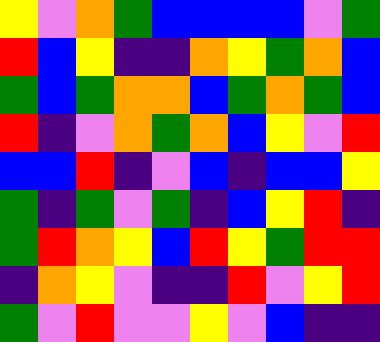[["yellow", "violet", "orange", "green", "blue", "blue", "blue", "blue", "violet", "green"], ["red", "blue", "yellow", "indigo", "indigo", "orange", "yellow", "green", "orange", "blue"], ["green", "blue", "green", "orange", "orange", "blue", "green", "orange", "green", "blue"], ["red", "indigo", "violet", "orange", "green", "orange", "blue", "yellow", "violet", "red"], ["blue", "blue", "red", "indigo", "violet", "blue", "indigo", "blue", "blue", "yellow"], ["green", "indigo", "green", "violet", "green", "indigo", "blue", "yellow", "red", "indigo"], ["green", "red", "orange", "yellow", "blue", "red", "yellow", "green", "red", "red"], ["indigo", "orange", "yellow", "violet", "indigo", "indigo", "red", "violet", "yellow", "red"], ["green", "violet", "red", "violet", "violet", "yellow", "violet", "blue", "indigo", "indigo"]]